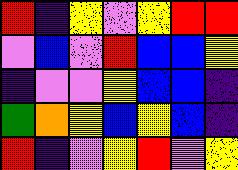[["red", "indigo", "yellow", "violet", "yellow", "red", "red"], ["violet", "blue", "violet", "red", "blue", "blue", "yellow"], ["indigo", "violet", "violet", "yellow", "blue", "blue", "indigo"], ["green", "orange", "yellow", "blue", "yellow", "blue", "indigo"], ["red", "indigo", "violet", "yellow", "red", "violet", "yellow"]]